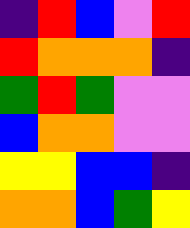[["indigo", "red", "blue", "violet", "red"], ["red", "orange", "orange", "orange", "indigo"], ["green", "red", "green", "violet", "violet"], ["blue", "orange", "orange", "violet", "violet"], ["yellow", "yellow", "blue", "blue", "indigo"], ["orange", "orange", "blue", "green", "yellow"]]